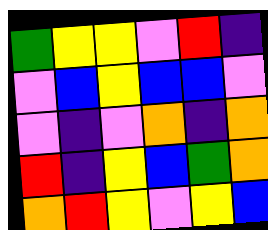[["green", "yellow", "yellow", "violet", "red", "indigo"], ["violet", "blue", "yellow", "blue", "blue", "violet"], ["violet", "indigo", "violet", "orange", "indigo", "orange"], ["red", "indigo", "yellow", "blue", "green", "orange"], ["orange", "red", "yellow", "violet", "yellow", "blue"]]